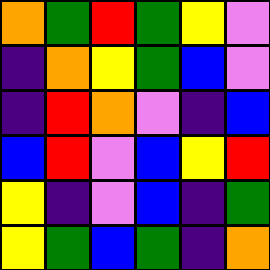[["orange", "green", "red", "green", "yellow", "violet"], ["indigo", "orange", "yellow", "green", "blue", "violet"], ["indigo", "red", "orange", "violet", "indigo", "blue"], ["blue", "red", "violet", "blue", "yellow", "red"], ["yellow", "indigo", "violet", "blue", "indigo", "green"], ["yellow", "green", "blue", "green", "indigo", "orange"]]